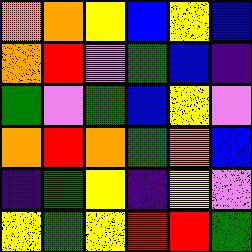[["orange", "orange", "yellow", "blue", "yellow", "blue"], ["orange", "red", "violet", "green", "blue", "indigo"], ["green", "violet", "green", "blue", "yellow", "violet"], ["orange", "red", "orange", "green", "orange", "blue"], ["indigo", "green", "yellow", "indigo", "yellow", "violet"], ["yellow", "green", "yellow", "red", "red", "green"]]